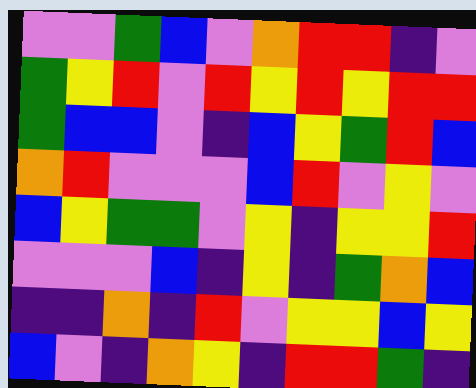[["violet", "violet", "green", "blue", "violet", "orange", "red", "red", "indigo", "violet"], ["green", "yellow", "red", "violet", "red", "yellow", "red", "yellow", "red", "red"], ["green", "blue", "blue", "violet", "indigo", "blue", "yellow", "green", "red", "blue"], ["orange", "red", "violet", "violet", "violet", "blue", "red", "violet", "yellow", "violet"], ["blue", "yellow", "green", "green", "violet", "yellow", "indigo", "yellow", "yellow", "red"], ["violet", "violet", "violet", "blue", "indigo", "yellow", "indigo", "green", "orange", "blue"], ["indigo", "indigo", "orange", "indigo", "red", "violet", "yellow", "yellow", "blue", "yellow"], ["blue", "violet", "indigo", "orange", "yellow", "indigo", "red", "red", "green", "indigo"]]